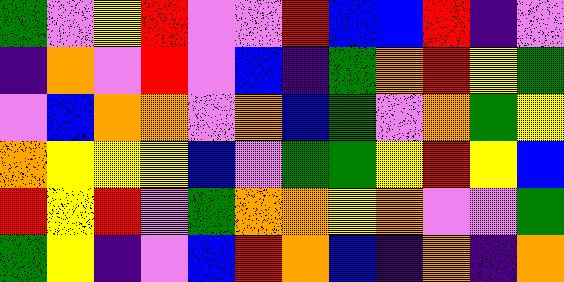[["green", "violet", "yellow", "red", "violet", "violet", "red", "blue", "blue", "red", "indigo", "violet"], ["indigo", "orange", "violet", "red", "violet", "blue", "indigo", "green", "orange", "red", "yellow", "green"], ["violet", "blue", "orange", "orange", "violet", "orange", "blue", "green", "violet", "orange", "green", "yellow"], ["orange", "yellow", "yellow", "yellow", "blue", "violet", "green", "green", "yellow", "red", "yellow", "blue"], ["red", "yellow", "red", "violet", "green", "orange", "orange", "yellow", "orange", "violet", "violet", "green"], ["green", "yellow", "indigo", "violet", "blue", "red", "orange", "blue", "indigo", "orange", "indigo", "orange"]]